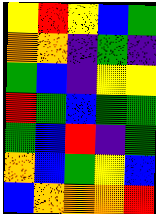[["yellow", "red", "yellow", "blue", "green"], ["orange", "orange", "indigo", "green", "indigo"], ["green", "blue", "indigo", "yellow", "yellow"], ["red", "green", "blue", "green", "green"], ["green", "blue", "red", "indigo", "green"], ["orange", "blue", "green", "yellow", "blue"], ["blue", "orange", "orange", "orange", "red"]]